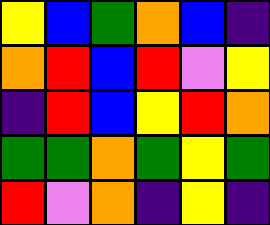[["yellow", "blue", "green", "orange", "blue", "indigo"], ["orange", "red", "blue", "red", "violet", "yellow"], ["indigo", "red", "blue", "yellow", "red", "orange"], ["green", "green", "orange", "green", "yellow", "green"], ["red", "violet", "orange", "indigo", "yellow", "indigo"]]